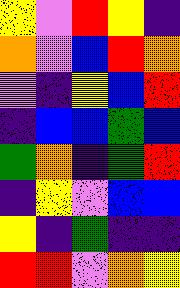[["yellow", "violet", "red", "yellow", "indigo"], ["orange", "violet", "blue", "red", "orange"], ["violet", "indigo", "yellow", "blue", "red"], ["indigo", "blue", "blue", "green", "blue"], ["green", "orange", "indigo", "green", "red"], ["indigo", "yellow", "violet", "blue", "blue"], ["yellow", "indigo", "green", "indigo", "indigo"], ["red", "red", "violet", "orange", "yellow"]]